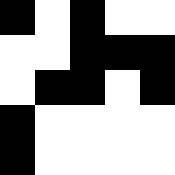[["black", "white", "black", "white", "white"], ["white", "white", "black", "black", "black"], ["white", "black", "black", "white", "black"], ["black", "white", "white", "white", "white"], ["black", "white", "white", "white", "white"]]